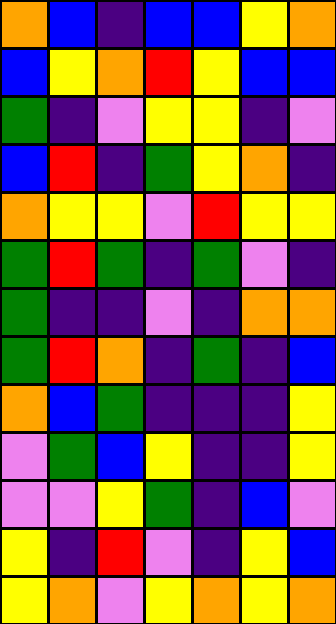[["orange", "blue", "indigo", "blue", "blue", "yellow", "orange"], ["blue", "yellow", "orange", "red", "yellow", "blue", "blue"], ["green", "indigo", "violet", "yellow", "yellow", "indigo", "violet"], ["blue", "red", "indigo", "green", "yellow", "orange", "indigo"], ["orange", "yellow", "yellow", "violet", "red", "yellow", "yellow"], ["green", "red", "green", "indigo", "green", "violet", "indigo"], ["green", "indigo", "indigo", "violet", "indigo", "orange", "orange"], ["green", "red", "orange", "indigo", "green", "indigo", "blue"], ["orange", "blue", "green", "indigo", "indigo", "indigo", "yellow"], ["violet", "green", "blue", "yellow", "indigo", "indigo", "yellow"], ["violet", "violet", "yellow", "green", "indigo", "blue", "violet"], ["yellow", "indigo", "red", "violet", "indigo", "yellow", "blue"], ["yellow", "orange", "violet", "yellow", "orange", "yellow", "orange"]]